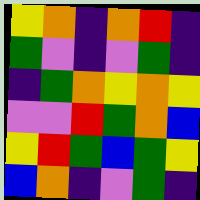[["yellow", "orange", "indigo", "orange", "red", "indigo"], ["green", "violet", "indigo", "violet", "green", "indigo"], ["indigo", "green", "orange", "yellow", "orange", "yellow"], ["violet", "violet", "red", "green", "orange", "blue"], ["yellow", "red", "green", "blue", "green", "yellow"], ["blue", "orange", "indigo", "violet", "green", "indigo"]]